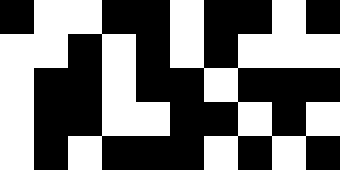[["black", "white", "white", "black", "black", "white", "black", "black", "white", "black"], ["white", "white", "black", "white", "black", "white", "black", "white", "white", "white"], ["white", "black", "black", "white", "black", "black", "white", "black", "black", "black"], ["white", "black", "black", "white", "white", "black", "black", "white", "black", "white"], ["white", "black", "white", "black", "black", "black", "white", "black", "white", "black"]]